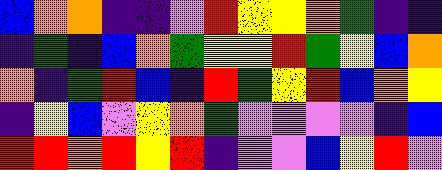[["blue", "orange", "orange", "indigo", "indigo", "violet", "red", "yellow", "yellow", "orange", "green", "indigo", "indigo"], ["indigo", "green", "indigo", "blue", "orange", "green", "yellow", "yellow", "red", "green", "yellow", "blue", "orange"], ["orange", "indigo", "green", "red", "blue", "indigo", "red", "green", "yellow", "red", "blue", "orange", "yellow"], ["indigo", "yellow", "blue", "violet", "yellow", "orange", "green", "violet", "violet", "violet", "violet", "indigo", "blue"], ["red", "red", "orange", "red", "yellow", "red", "indigo", "violet", "violet", "blue", "yellow", "red", "violet"]]